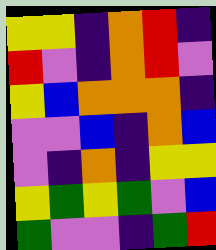[["yellow", "yellow", "indigo", "orange", "red", "indigo"], ["red", "violet", "indigo", "orange", "red", "violet"], ["yellow", "blue", "orange", "orange", "orange", "indigo"], ["violet", "violet", "blue", "indigo", "orange", "blue"], ["violet", "indigo", "orange", "indigo", "yellow", "yellow"], ["yellow", "green", "yellow", "green", "violet", "blue"], ["green", "violet", "violet", "indigo", "green", "red"]]